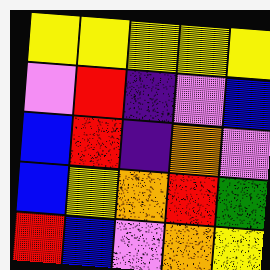[["yellow", "yellow", "yellow", "yellow", "yellow"], ["violet", "red", "indigo", "violet", "blue"], ["blue", "red", "indigo", "orange", "violet"], ["blue", "yellow", "orange", "red", "green"], ["red", "blue", "violet", "orange", "yellow"]]